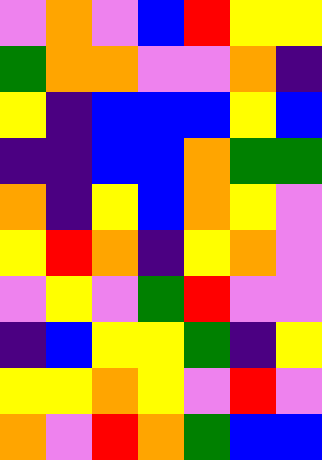[["violet", "orange", "violet", "blue", "red", "yellow", "yellow"], ["green", "orange", "orange", "violet", "violet", "orange", "indigo"], ["yellow", "indigo", "blue", "blue", "blue", "yellow", "blue"], ["indigo", "indigo", "blue", "blue", "orange", "green", "green"], ["orange", "indigo", "yellow", "blue", "orange", "yellow", "violet"], ["yellow", "red", "orange", "indigo", "yellow", "orange", "violet"], ["violet", "yellow", "violet", "green", "red", "violet", "violet"], ["indigo", "blue", "yellow", "yellow", "green", "indigo", "yellow"], ["yellow", "yellow", "orange", "yellow", "violet", "red", "violet"], ["orange", "violet", "red", "orange", "green", "blue", "blue"]]